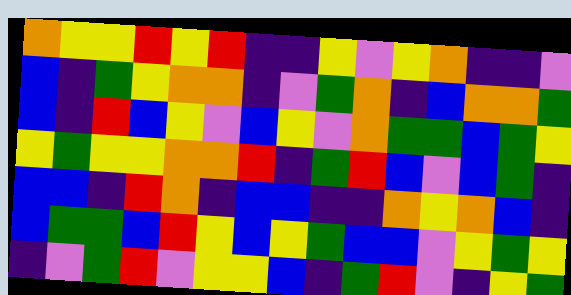[["orange", "yellow", "yellow", "red", "yellow", "red", "indigo", "indigo", "yellow", "violet", "yellow", "orange", "indigo", "indigo", "violet"], ["blue", "indigo", "green", "yellow", "orange", "orange", "indigo", "violet", "green", "orange", "indigo", "blue", "orange", "orange", "green"], ["blue", "indigo", "red", "blue", "yellow", "violet", "blue", "yellow", "violet", "orange", "green", "green", "blue", "green", "yellow"], ["yellow", "green", "yellow", "yellow", "orange", "orange", "red", "indigo", "green", "red", "blue", "violet", "blue", "green", "indigo"], ["blue", "blue", "indigo", "red", "orange", "indigo", "blue", "blue", "indigo", "indigo", "orange", "yellow", "orange", "blue", "indigo"], ["blue", "green", "green", "blue", "red", "yellow", "blue", "yellow", "green", "blue", "blue", "violet", "yellow", "green", "yellow"], ["indigo", "violet", "green", "red", "violet", "yellow", "yellow", "blue", "indigo", "green", "red", "violet", "indigo", "yellow", "green"]]